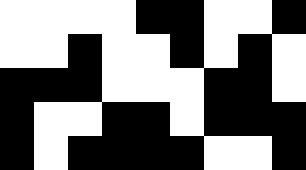[["white", "white", "white", "white", "black", "black", "white", "white", "black"], ["white", "white", "black", "white", "white", "black", "white", "black", "white"], ["black", "black", "black", "white", "white", "white", "black", "black", "white"], ["black", "white", "white", "black", "black", "white", "black", "black", "black"], ["black", "white", "black", "black", "black", "black", "white", "white", "black"]]